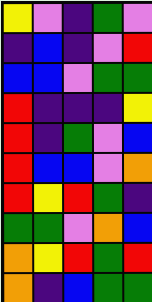[["yellow", "violet", "indigo", "green", "violet"], ["indigo", "blue", "indigo", "violet", "red"], ["blue", "blue", "violet", "green", "green"], ["red", "indigo", "indigo", "indigo", "yellow"], ["red", "indigo", "green", "violet", "blue"], ["red", "blue", "blue", "violet", "orange"], ["red", "yellow", "red", "green", "indigo"], ["green", "green", "violet", "orange", "blue"], ["orange", "yellow", "red", "green", "red"], ["orange", "indigo", "blue", "green", "green"]]